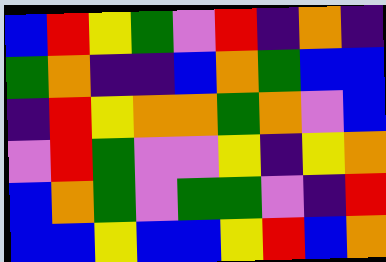[["blue", "red", "yellow", "green", "violet", "red", "indigo", "orange", "indigo"], ["green", "orange", "indigo", "indigo", "blue", "orange", "green", "blue", "blue"], ["indigo", "red", "yellow", "orange", "orange", "green", "orange", "violet", "blue"], ["violet", "red", "green", "violet", "violet", "yellow", "indigo", "yellow", "orange"], ["blue", "orange", "green", "violet", "green", "green", "violet", "indigo", "red"], ["blue", "blue", "yellow", "blue", "blue", "yellow", "red", "blue", "orange"]]